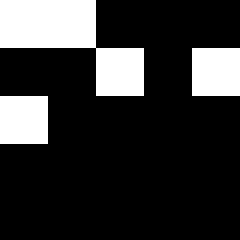[["white", "white", "black", "black", "black"], ["black", "black", "white", "black", "white"], ["white", "black", "black", "black", "black"], ["black", "black", "black", "black", "black"], ["black", "black", "black", "black", "black"]]